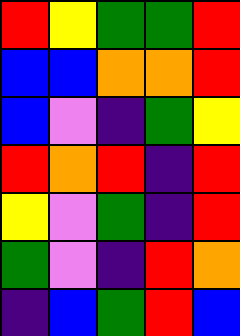[["red", "yellow", "green", "green", "red"], ["blue", "blue", "orange", "orange", "red"], ["blue", "violet", "indigo", "green", "yellow"], ["red", "orange", "red", "indigo", "red"], ["yellow", "violet", "green", "indigo", "red"], ["green", "violet", "indigo", "red", "orange"], ["indigo", "blue", "green", "red", "blue"]]